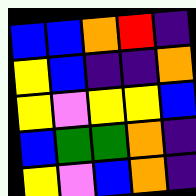[["blue", "blue", "orange", "red", "indigo"], ["yellow", "blue", "indigo", "indigo", "orange"], ["yellow", "violet", "yellow", "yellow", "blue"], ["blue", "green", "green", "orange", "indigo"], ["yellow", "violet", "blue", "orange", "indigo"]]